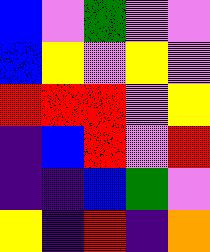[["blue", "violet", "green", "violet", "violet"], ["blue", "yellow", "violet", "yellow", "violet"], ["red", "red", "red", "violet", "yellow"], ["indigo", "blue", "red", "violet", "red"], ["indigo", "indigo", "blue", "green", "violet"], ["yellow", "indigo", "red", "indigo", "orange"]]